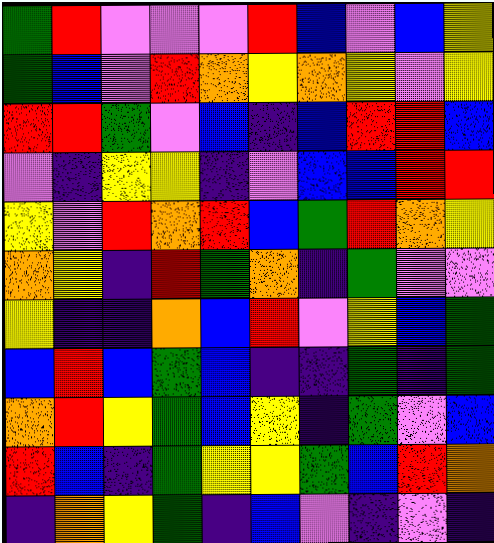[["green", "red", "violet", "violet", "violet", "red", "blue", "violet", "blue", "yellow"], ["green", "blue", "violet", "red", "orange", "yellow", "orange", "yellow", "violet", "yellow"], ["red", "red", "green", "violet", "blue", "indigo", "blue", "red", "red", "blue"], ["violet", "indigo", "yellow", "yellow", "indigo", "violet", "blue", "blue", "red", "red"], ["yellow", "violet", "red", "orange", "red", "blue", "green", "red", "orange", "yellow"], ["orange", "yellow", "indigo", "red", "green", "orange", "indigo", "green", "violet", "violet"], ["yellow", "indigo", "indigo", "orange", "blue", "red", "violet", "yellow", "blue", "green"], ["blue", "red", "blue", "green", "blue", "indigo", "indigo", "green", "indigo", "green"], ["orange", "red", "yellow", "green", "blue", "yellow", "indigo", "green", "violet", "blue"], ["red", "blue", "indigo", "green", "yellow", "yellow", "green", "blue", "red", "orange"], ["indigo", "orange", "yellow", "green", "indigo", "blue", "violet", "indigo", "violet", "indigo"]]